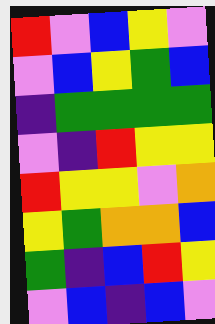[["red", "violet", "blue", "yellow", "violet"], ["violet", "blue", "yellow", "green", "blue"], ["indigo", "green", "green", "green", "green"], ["violet", "indigo", "red", "yellow", "yellow"], ["red", "yellow", "yellow", "violet", "orange"], ["yellow", "green", "orange", "orange", "blue"], ["green", "indigo", "blue", "red", "yellow"], ["violet", "blue", "indigo", "blue", "violet"]]